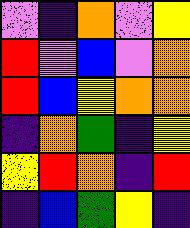[["violet", "indigo", "orange", "violet", "yellow"], ["red", "violet", "blue", "violet", "orange"], ["red", "blue", "yellow", "orange", "orange"], ["indigo", "orange", "green", "indigo", "yellow"], ["yellow", "red", "orange", "indigo", "red"], ["indigo", "blue", "green", "yellow", "indigo"]]